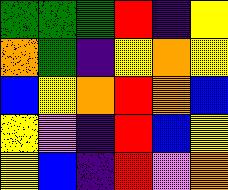[["green", "green", "green", "red", "indigo", "yellow"], ["orange", "green", "indigo", "yellow", "orange", "yellow"], ["blue", "yellow", "orange", "red", "orange", "blue"], ["yellow", "violet", "indigo", "red", "blue", "yellow"], ["yellow", "blue", "indigo", "red", "violet", "orange"]]